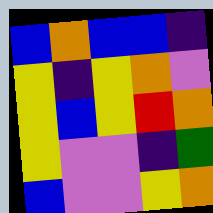[["blue", "orange", "blue", "blue", "indigo"], ["yellow", "indigo", "yellow", "orange", "violet"], ["yellow", "blue", "yellow", "red", "orange"], ["yellow", "violet", "violet", "indigo", "green"], ["blue", "violet", "violet", "yellow", "orange"]]